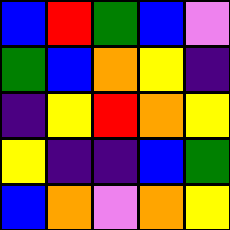[["blue", "red", "green", "blue", "violet"], ["green", "blue", "orange", "yellow", "indigo"], ["indigo", "yellow", "red", "orange", "yellow"], ["yellow", "indigo", "indigo", "blue", "green"], ["blue", "orange", "violet", "orange", "yellow"]]